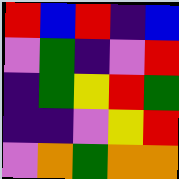[["red", "blue", "red", "indigo", "blue"], ["violet", "green", "indigo", "violet", "red"], ["indigo", "green", "yellow", "red", "green"], ["indigo", "indigo", "violet", "yellow", "red"], ["violet", "orange", "green", "orange", "orange"]]